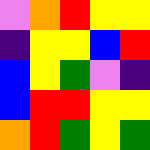[["violet", "orange", "red", "yellow", "yellow"], ["indigo", "yellow", "yellow", "blue", "red"], ["blue", "yellow", "green", "violet", "indigo"], ["blue", "red", "red", "yellow", "yellow"], ["orange", "red", "green", "yellow", "green"]]